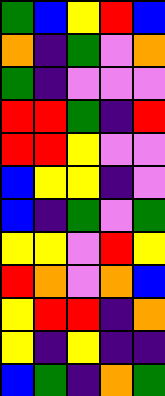[["green", "blue", "yellow", "red", "blue"], ["orange", "indigo", "green", "violet", "orange"], ["green", "indigo", "violet", "violet", "violet"], ["red", "red", "green", "indigo", "red"], ["red", "red", "yellow", "violet", "violet"], ["blue", "yellow", "yellow", "indigo", "violet"], ["blue", "indigo", "green", "violet", "green"], ["yellow", "yellow", "violet", "red", "yellow"], ["red", "orange", "violet", "orange", "blue"], ["yellow", "red", "red", "indigo", "orange"], ["yellow", "indigo", "yellow", "indigo", "indigo"], ["blue", "green", "indigo", "orange", "green"]]